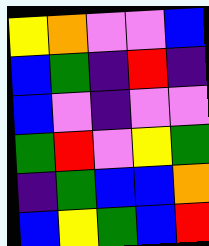[["yellow", "orange", "violet", "violet", "blue"], ["blue", "green", "indigo", "red", "indigo"], ["blue", "violet", "indigo", "violet", "violet"], ["green", "red", "violet", "yellow", "green"], ["indigo", "green", "blue", "blue", "orange"], ["blue", "yellow", "green", "blue", "red"]]